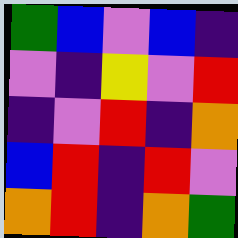[["green", "blue", "violet", "blue", "indigo"], ["violet", "indigo", "yellow", "violet", "red"], ["indigo", "violet", "red", "indigo", "orange"], ["blue", "red", "indigo", "red", "violet"], ["orange", "red", "indigo", "orange", "green"]]